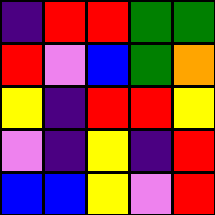[["indigo", "red", "red", "green", "green"], ["red", "violet", "blue", "green", "orange"], ["yellow", "indigo", "red", "red", "yellow"], ["violet", "indigo", "yellow", "indigo", "red"], ["blue", "blue", "yellow", "violet", "red"]]